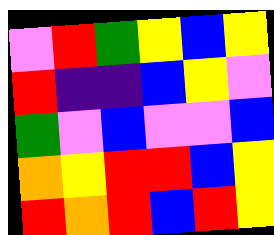[["violet", "red", "green", "yellow", "blue", "yellow"], ["red", "indigo", "indigo", "blue", "yellow", "violet"], ["green", "violet", "blue", "violet", "violet", "blue"], ["orange", "yellow", "red", "red", "blue", "yellow"], ["red", "orange", "red", "blue", "red", "yellow"]]